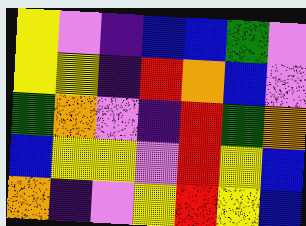[["yellow", "violet", "indigo", "blue", "blue", "green", "violet"], ["yellow", "yellow", "indigo", "red", "orange", "blue", "violet"], ["green", "orange", "violet", "indigo", "red", "green", "orange"], ["blue", "yellow", "yellow", "violet", "red", "yellow", "blue"], ["orange", "indigo", "violet", "yellow", "red", "yellow", "blue"]]